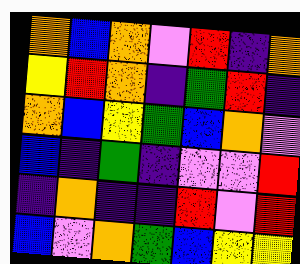[["orange", "blue", "orange", "violet", "red", "indigo", "orange"], ["yellow", "red", "orange", "indigo", "green", "red", "indigo"], ["orange", "blue", "yellow", "green", "blue", "orange", "violet"], ["blue", "indigo", "green", "indigo", "violet", "violet", "red"], ["indigo", "orange", "indigo", "indigo", "red", "violet", "red"], ["blue", "violet", "orange", "green", "blue", "yellow", "yellow"]]